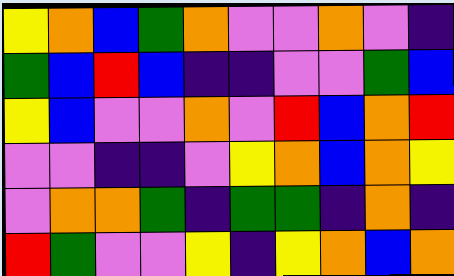[["yellow", "orange", "blue", "green", "orange", "violet", "violet", "orange", "violet", "indigo"], ["green", "blue", "red", "blue", "indigo", "indigo", "violet", "violet", "green", "blue"], ["yellow", "blue", "violet", "violet", "orange", "violet", "red", "blue", "orange", "red"], ["violet", "violet", "indigo", "indigo", "violet", "yellow", "orange", "blue", "orange", "yellow"], ["violet", "orange", "orange", "green", "indigo", "green", "green", "indigo", "orange", "indigo"], ["red", "green", "violet", "violet", "yellow", "indigo", "yellow", "orange", "blue", "orange"]]